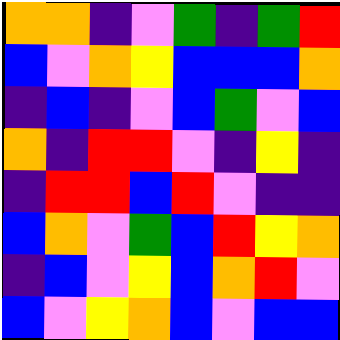[["orange", "orange", "indigo", "violet", "green", "indigo", "green", "red"], ["blue", "violet", "orange", "yellow", "blue", "blue", "blue", "orange"], ["indigo", "blue", "indigo", "violet", "blue", "green", "violet", "blue"], ["orange", "indigo", "red", "red", "violet", "indigo", "yellow", "indigo"], ["indigo", "red", "red", "blue", "red", "violet", "indigo", "indigo"], ["blue", "orange", "violet", "green", "blue", "red", "yellow", "orange"], ["indigo", "blue", "violet", "yellow", "blue", "orange", "red", "violet"], ["blue", "violet", "yellow", "orange", "blue", "violet", "blue", "blue"]]